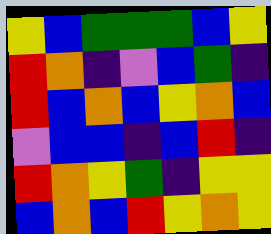[["yellow", "blue", "green", "green", "green", "blue", "yellow"], ["red", "orange", "indigo", "violet", "blue", "green", "indigo"], ["red", "blue", "orange", "blue", "yellow", "orange", "blue"], ["violet", "blue", "blue", "indigo", "blue", "red", "indigo"], ["red", "orange", "yellow", "green", "indigo", "yellow", "yellow"], ["blue", "orange", "blue", "red", "yellow", "orange", "yellow"]]